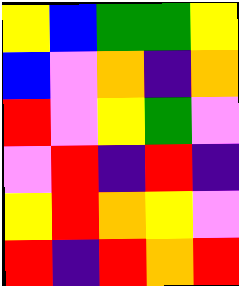[["yellow", "blue", "green", "green", "yellow"], ["blue", "violet", "orange", "indigo", "orange"], ["red", "violet", "yellow", "green", "violet"], ["violet", "red", "indigo", "red", "indigo"], ["yellow", "red", "orange", "yellow", "violet"], ["red", "indigo", "red", "orange", "red"]]